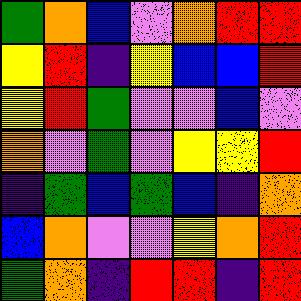[["green", "orange", "blue", "violet", "orange", "red", "red"], ["yellow", "red", "indigo", "yellow", "blue", "blue", "red"], ["yellow", "red", "green", "violet", "violet", "blue", "violet"], ["orange", "violet", "green", "violet", "yellow", "yellow", "red"], ["indigo", "green", "blue", "green", "blue", "indigo", "orange"], ["blue", "orange", "violet", "violet", "yellow", "orange", "red"], ["green", "orange", "indigo", "red", "red", "indigo", "red"]]